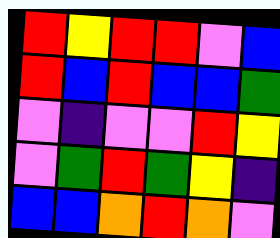[["red", "yellow", "red", "red", "violet", "blue"], ["red", "blue", "red", "blue", "blue", "green"], ["violet", "indigo", "violet", "violet", "red", "yellow"], ["violet", "green", "red", "green", "yellow", "indigo"], ["blue", "blue", "orange", "red", "orange", "violet"]]